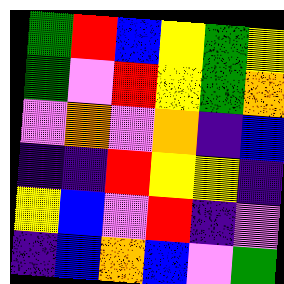[["green", "red", "blue", "yellow", "green", "yellow"], ["green", "violet", "red", "yellow", "green", "orange"], ["violet", "orange", "violet", "orange", "indigo", "blue"], ["indigo", "indigo", "red", "yellow", "yellow", "indigo"], ["yellow", "blue", "violet", "red", "indigo", "violet"], ["indigo", "blue", "orange", "blue", "violet", "green"]]